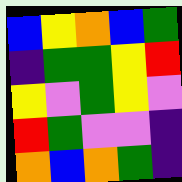[["blue", "yellow", "orange", "blue", "green"], ["indigo", "green", "green", "yellow", "red"], ["yellow", "violet", "green", "yellow", "violet"], ["red", "green", "violet", "violet", "indigo"], ["orange", "blue", "orange", "green", "indigo"]]